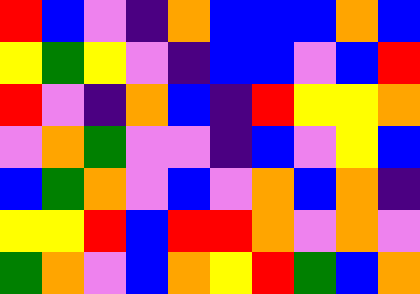[["red", "blue", "violet", "indigo", "orange", "blue", "blue", "blue", "orange", "blue"], ["yellow", "green", "yellow", "violet", "indigo", "blue", "blue", "violet", "blue", "red"], ["red", "violet", "indigo", "orange", "blue", "indigo", "red", "yellow", "yellow", "orange"], ["violet", "orange", "green", "violet", "violet", "indigo", "blue", "violet", "yellow", "blue"], ["blue", "green", "orange", "violet", "blue", "violet", "orange", "blue", "orange", "indigo"], ["yellow", "yellow", "red", "blue", "red", "red", "orange", "violet", "orange", "violet"], ["green", "orange", "violet", "blue", "orange", "yellow", "red", "green", "blue", "orange"]]